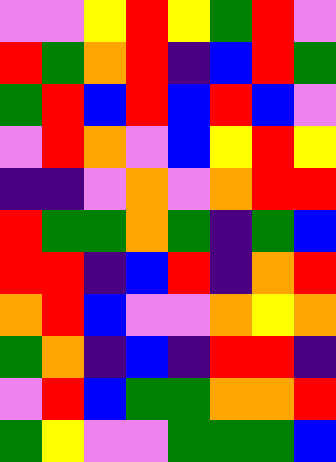[["violet", "violet", "yellow", "red", "yellow", "green", "red", "violet"], ["red", "green", "orange", "red", "indigo", "blue", "red", "green"], ["green", "red", "blue", "red", "blue", "red", "blue", "violet"], ["violet", "red", "orange", "violet", "blue", "yellow", "red", "yellow"], ["indigo", "indigo", "violet", "orange", "violet", "orange", "red", "red"], ["red", "green", "green", "orange", "green", "indigo", "green", "blue"], ["red", "red", "indigo", "blue", "red", "indigo", "orange", "red"], ["orange", "red", "blue", "violet", "violet", "orange", "yellow", "orange"], ["green", "orange", "indigo", "blue", "indigo", "red", "red", "indigo"], ["violet", "red", "blue", "green", "green", "orange", "orange", "red"], ["green", "yellow", "violet", "violet", "green", "green", "green", "blue"]]